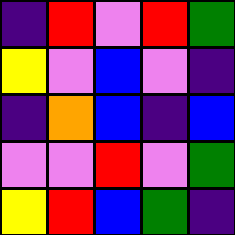[["indigo", "red", "violet", "red", "green"], ["yellow", "violet", "blue", "violet", "indigo"], ["indigo", "orange", "blue", "indigo", "blue"], ["violet", "violet", "red", "violet", "green"], ["yellow", "red", "blue", "green", "indigo"]]